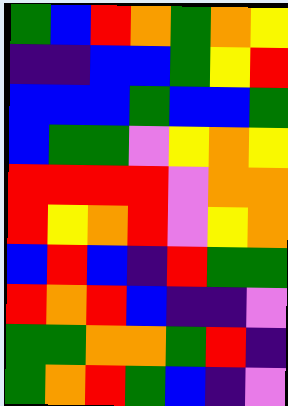[["green", "blue", "red", "orange", "green", "orange", "yellow"], ["indigo", "indigo", "blue", "blue", "green", "yellow", "red"], ["blue", "blue", "blue", "green", "blue", "blue", "green"], ["blue", "green", "green", "violet", "yellow", "orange", "yellow"], ["red", "red", "red", "red", "violet", "orange", "orange"], ["red", "yellow", "orange", "red", "violet", "yellow", "orange"], ["blue", "red", "blue", "indigo", "red", "green", "green"], ["red", "orange", "red", "blue", "indigo", "indigo", "violet"], ["green", "green", "orange", "orange", "green", "red", "indigo"], ["green", "orange", "red", "green", "blue", "indigo", "violet"]]